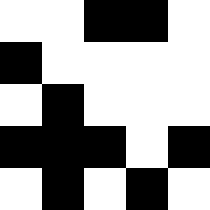[["white", "white", "black", "black", "white"], ["black", "white", "white", "white", "white"], ["white", "black", "white", "white", "white"], ["black", "black", "black", "white", "black"], ["white", "black", "white", "black", "white"]]